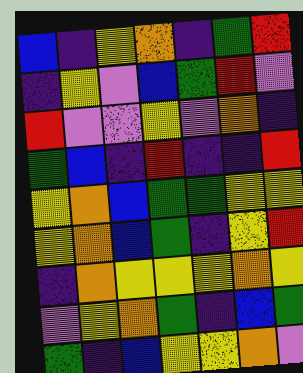[["blue", "indigo", "yellow", "orange", "indigo", "green", "red"], ["indigo", "yellow", "violet", "blue", "green", "red", "violet"], ["red", "violet", "violet", "yellow", "violet", "orange", "indigo"], ["green", "blue", "indigo", "red", "indigo", "indigo", "red"], ["yellow", "orange", "blue", "green", "green", "yellow", "yellow"], ["yellow", "orange", "blue", "green", "indigo", "yellow", "red"], ["indigo", "orange", "yellow", "yellow", "yellow", "orange", "yellow"], ["violet", "yellow", "orange", "green", "indigo", "blue", "green"], ["green", "indigo", "blue", "yellow", "yellow", "orange", "violet"]]